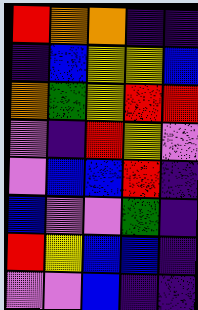[["red", "orange", "orange", "indigo", "indigo"], ["indigo", "blue", "yellow", "yellow", "blue"], ["orange", "green", "yellow", "red", "red"], ["violet", "indigo", "red", "yellow", "violet"], ["violet", "blue", "blue", "red", "indigo"], ["blue", "violet", "violet", "green", "indigo"], ["red", "yellow", "blue", "blue", "indigo"], ["violet", "violet", "blue", "indigo", "indigo"]]